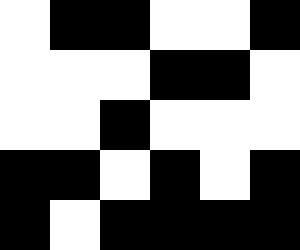[["white", "black", "black", "white", "white", "black"], ["white", "white", "white", "black", "black", "white"], ["white", "white", "black", "white", "white", "white"], ["black", "black", "white", "black", "white", "black"], ["black", "white", "black", "black", "black", "black"]]